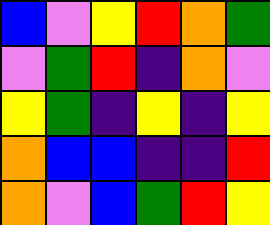[["blue", "violet", "yellow", "red", "orange", "green"], ["violet", "green", "red", "indigo", "orange", "violet"], ["yellow", "green", "indigo", "yellow", "indigo", "yellow"], ["orange", "blue", "blue", "indigo", "indigo", "red"], ["orange", "violet", "blue", "green", "red", "yellow"]]